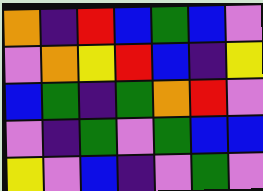[["orange", "indigo", "red", "blue", "green", "blue", "violet"], ["violet", "orange", "yellow", "red", "blue", "indigo", "yellow"], ["blue", "green", "indigo", "green", "orange", "red", "violet"], ["violet", "indigo", "green", "violet", "green", "blue", "blue"], ["yellow", "violet", "blue", "indigo", "violet", "green", "violet"]]